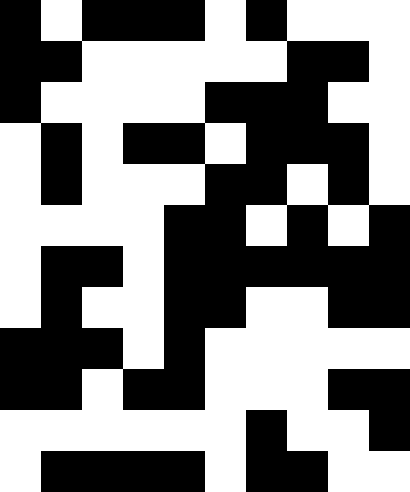[["black", "white", "black", "black", "black", "white", "black", "white", "white", "white"], ["black", "black", "white", "white", "white", "white", "white", "black", "black", "white"], ["black", "white", "white", "white", "white", "black", "black", "black", "white", "white"], ["white", "black", "white", "black", "black", "white", "black", "black", "black", "white"], ["white", "black", "white", "white", "white", "black", "black", "white", "black", "white"], ["white", "white", "white", "white", "black", "black", "white", "black", "white", "black"], ["white", "black", "black", "white", "black", "black", "black", "black", "black", "black"], ["white", "black", "white", "white", "black", "black", "white", "white", "black", "black"], ["black", "black", "black", "white", "black", "white", "white", "white", "white", "white"], ["black", "black", "white", "black", "black", "white", "white", "white", "black", "black"], ["white", "white", "white", "white", "white", "white", "black", "white", "white", "black"], ["white", "black", "black", "black", "black", "white", "black", "black", "white", "white"]]